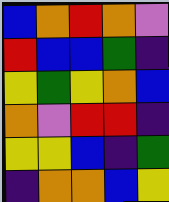[["blue", "orange", "red", "orange", "violet"], ["red", "blue", "blue", "green", "indigo"], ["yellow", "green", "yellow", "orange", "blue"], ["orange", "violet", "red", "red", "indigo"], ["yellow", "yellow", "blue", "indigo", "green"], ["indigo", "orange", "orange", "blue", "yellow"]]